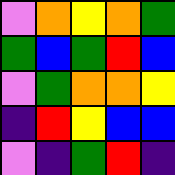[["violet", "orange", "yellow", "orange", "green"], ["green", "blue", "green", "red", "blue"], ["violet", "green", "orange", "orange", "yellow"], ["indigo", "red", "yellow", "blue", "blue"], ["violet", "indigo", "green", "red", "indigo"]]